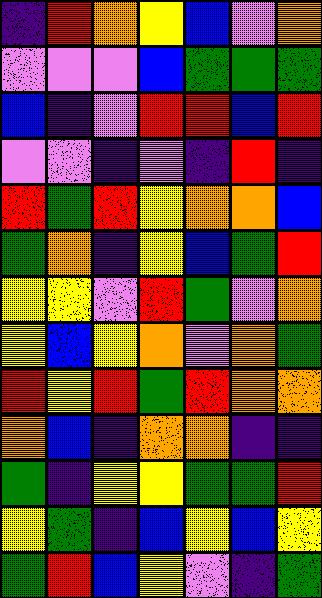[["indigo", "red", "orange", "yellow", "blue", "violet", "orange"], ["violet", "violet", "violet", "blue", "green", "green", "green"], ["blue", "indigo", "violet", "red", "red", "blue", "red"], ["violet", "violet", "indigo", "violet", "indigo", "red", "indigo"], ["red", "green", "red", "yellow", "orange", "orange", "blue"], ["green", "orange", "indigo", "yellow", "blue", "green", "red"], ["yellow", "yellow", "violet", "red", "green", "violet", "orange"], ["yellow", "blue", "yellow", "orange", "violet", "orange", "green"], ["red", "yellow", "red", "green", "red", "orange", "orange"], ["orange", "blue", "indigo", "orange", "orange", "indigo", "indigo"], ["green", "indigo", "yellow", "yellow", "green", "green", "red"], ["yellow", "green", "indigo", "blue", "yellow", "blue", "yellow"], ["green", "red", "blue", "yellow", "violet", "indigo", "green"]]